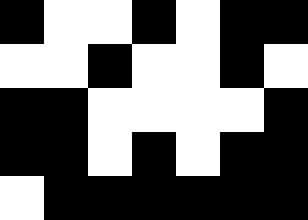[["black", "white", "white", "black", "white", "black", "black"], ["white", "white", "black", "white", "white", "black", "white"], ["black", "black", "white", "white", "white", "white", "black"], ["black", "black", "white", "black", "white", "black", "black"], ["white", "black", "black", "black", "black", "black", "black"]]